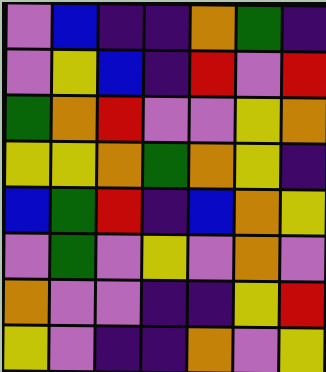[["violet", "blue", "indigo", "indigo", "orange", "green", "indigo"], ["violet", "yellow", "blue", "indigo", "red", "violet", "red"], ["green", "orange", "red", "violet", "violet", "yellow", "orange"], ["yellow", "yellow", "orange", "green", "orange", "yellow", "indigo"], ["blue", "green", "red", "indigo", "blue", "orange", "yellow"], ["violet", "green", "violet", "yellow", "violet", "orange", "violet"], ["orange", "violet", "violet", "indigo", "indigo", "yellow", "red"], ["yellow", "violet", "indigo", "indigo", "orange", "violet", "yellow"]]